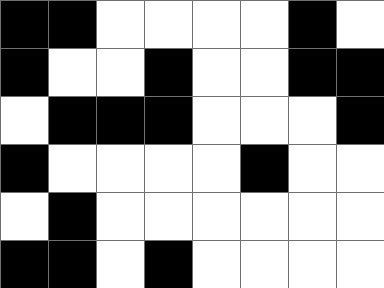[["black", "black", "white", "white", "white", "white", "black", "white"], ["black", "white", "white", "black", "white", "white", "black", "black"], ["white", "black", "black", "black", "white", "white", "white", "black"], ["black", "white", "white", "white", "white", "black", "white", "white"], ["white", "black", "white", "white", "white", "white", "white", "white"], ["black", "black", "white", "black", "white", "white", "white", "white"]]